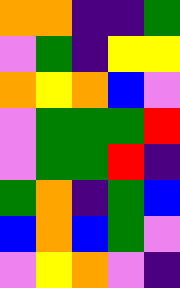[["orange", "orange", "indigo", "indigo", "green"], ["violet", "green", "indigo", "yellow", "yellow"], ["orange", "yellow", "orange", "blue", "violet"], ["violet", "green", "green", "green", "red"], ["violet", "green", "green", "red", "indigo"], ["green", "orange", "indigo", "green", "blue"], ["blue", "orange", "blue", "green", "violet"], ["violet", "yellow", "orange", "violet", "indigo"]]